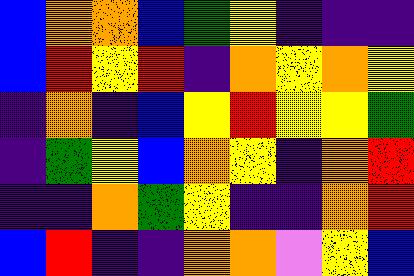[["blue", "orange", "orange", "blue", "green", "yellow", "indigo", "indigo", "indigo"], ["blue", "red", "yellow", "red", "indigo", "orange", "yellow", "orange", "yellow"], ["indigo", "orange", "indigo", "blue", "yellow", "red", "yellow", "yellow", "green"], ["indigo", "green", "yellow", "blue", "orange", "yellow", "indigo", "orange", "red"], ["indigo", "indigo", "orange", "green", "yellow", "indigo", "indigo", "orange", "red"], ["blue", "red", "indigo", "indigo", "orange", "orange", "violet", "yellow", "blue"]]